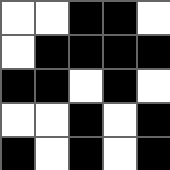[["white", "white", "black", "black", "white"], ["white", "black", "black", "black", "black"], ["black", "black", "white", "black", "white"], ["white", "white", "black", "white", "black"], ["black", "white", "black", "white", "black"]]